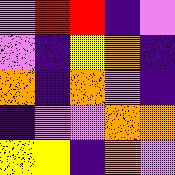[["violet", "red", "red", "indigo", "violet"], ["violet", "indigo", "yellow", "orange", "indigo"], ["orange", "indigo", "orange", "violet", "indigo"], ["indigo", "violet", "violet", "orange", "orange"], ["yellow", "yellow", "indigo", "orange", "violet"]]